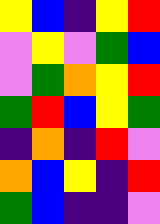[["yellow", "blue", "indigo", "yellow", "red"], ["violet", "yellow", "violet", "green", "blue"], ["violet", "green", "orange", "yellow", "red"], ["green", "red", "blue", "yellow", "green"], ["indigo", "orange", "indigo", "red", "violet"], ["orange", "blue", "yellow", "indigo", "red"], ["green", "blue", "indigo", "indigo", "violet"]]